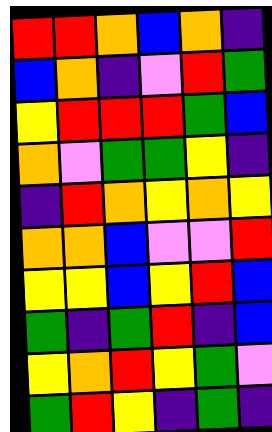[["red", "red", "orange", "blue", "orange", "indigo"], ["blue", "orange", "indigo", "violet", "red", "green"], ["yellow", "red", "red", "red", "green", "blue"], ["orange", "violet", "green", "green", "yellow", "indigo"], ["indigo", "red", "orange", "yellow", "orange", "yellow"], ["orange", "orange", "blue", "violet", "violet", "red"], ["yellow", "yellow", "blue", "yellow", "red", "blue"], ["green", "indigo", "green", "red", "indigo", "blue"], ["yellow", "orange", "red", "yellow", "green", "violet"], ["green", "red", "yellow", "indigo", "green", "indigo"]]